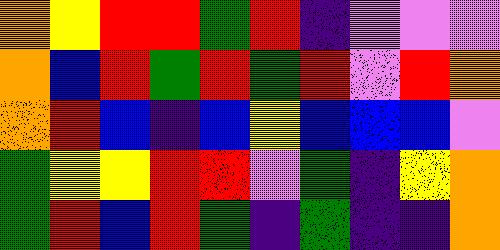[["orange", "yellow", "red", "red", "green", "red", "indigo", "violet", "violet", "violet"], ["orange", "blue", "red", "green", "red", "green", "red", "violet", "red", "orange"], ["orange", "red", "blue", "indigo", "blue", "yellow", "blue", "blue", "blue", "violet"], ["green", "yellow", "yellow", "red", "red", "violet", "green", "indigo", "yellow", "orange"], ["green", "red", "blue", "red", "green", "indigo", "green", "indigo", "indigo", "orange"]]